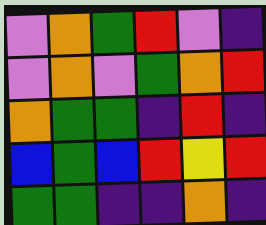[["violet", "orange", "green", "red", "violet", "indigo"], ["violet", "orange", "violet", "green", "orange", "red"], ["orange", "green", "green", "indigo", "red", "indigo"], ["blue", "green", "blue", "red", "yellow", "red"], ["green", "green", "indigo", "indigo", "orange", "indigo"]]